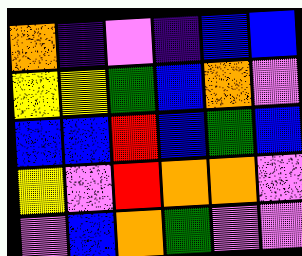[["orange", "indigo", "violet", "indigo", "blue", "blue"], ["yellow", "yellow", "green", "blue", "orange", "violet"], ["blue", "blue", "red", "blue", "green", "blue"], ["yellow", "violet", "red", "orange", "orange", "violet"], ["violet", "blue", "orange", "green", "violet", "violet"]]